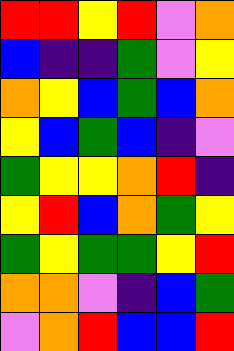[["red", "red", "yellow", "red", "violet", "orange"], ["blue", "indigo", "indigo", "green", "violet", "yellow"], ["orange", "yellow", "blue", "green", "blue", "orange"], ["yellow", "blue", "green", "blue", "indigo", "violet"], ["green", "yellow", "yellow", "orange", "red", "indigo"], ["yellow", "red", "blue", "orange", "green", "yellow"], ["green", "yellow", "green", "green", "yellow", "red"], ["orange", "orange", "violet", "indigo", "blue", "green"], ["violet", "orange", "red", "blue", "blue", "red"]]